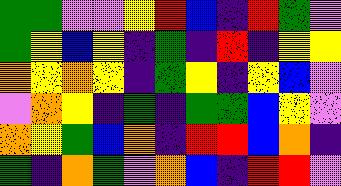[["green", "green", "violet", "violet", "yellow", "red", "blue", "indigo", "red", "green", "violet"], ["green", "yellow", "blue", "yellow", "indigo", "green", "indigo", "red", "indigo", "yellow", "yellow"], ["orange", "yellow", "orange", "yellow", "indigo", "green", "yellow", "indigo", "yellow", "blue", "violet"], ["violet", "orange", "yellow", "indigo", "green", "indigo", "green", "green", "blue", "yellow", "violet"], ["orange", "yellow", "green", "blue", "orange", "indigo", "red", "red", "blue", "orange", "indigo"], ["green", "indigo", "orange", "green", "violet", "orange", "blue", "indigo", "red", "red", "violet"]]